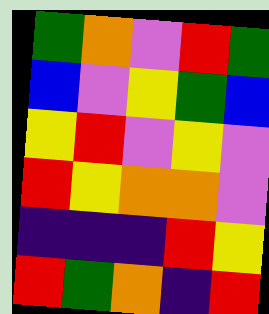[["green", "orange", "violet", "red", "green"], ["blue", "violet", "yellow", "green", "blue"], ["yellow", "red", "violet", "yellow", "violet"], ["red", "yellow", "orange", "orange", "violet"], ["indigo", "indigo", "indigo", "red", "yellow"], ["red", "green", "orange", "indigo", "red"]]